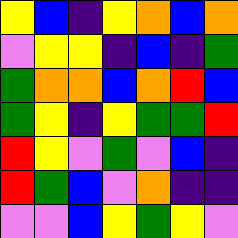[["yellow", "blue", "indigo", "yellow", "orange", "blue", "orange"], ["violet", "yellow", "yellow", "indigo", "blue", "indigo", "green"], ["green", "orange", "orange", "blue", "orange", "red", "blue"], ["green", "yellow", "indigo", "yellow", "green", "green", "red"], ["red", "yellow", "violet", "green", "violet", "blue", "indigo"], ["red", "green", "blue", "violet", "orange", "indigo", "indigo"], ["violet", "violet", "blue", "yellow", "green", "yellow", "violet"]]